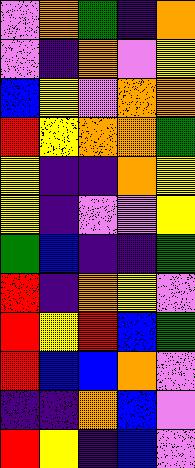[["violet", "orange", "green", "indigo", "orange"], ["violet", "indigo", "orange", "violet", "yellow"], ["blue", "yellow", "violet", "orange", "orange"], ["red", "yellow", "orange", "orange", "green"], ["yellow", "indigo", "indigo", "orange", "yellow"], ["yellow", "indigo", "violet", "violet", "yellow"], ["green", "blue", "indigo", "indigo", "green"], ["red", "indigo", "orange", "yellow", "violet"], ["red", "yellow", "red", "blue", "green"], ["red", "blue", "blue", "orange", "violet"], ["indigo", "indigo", "orange", "blue", "violet"], ["red", "yellow", "indigo", "blue", "violet"]]